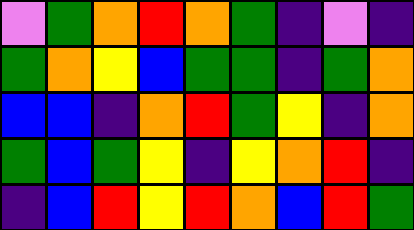[["violet", "green", "orange", "red", "orange", "green", "indigo", "violet", "indigo"], ["green", "orange", "yellow", "blue", "green", "green", "indigo", "green", "orange"], ["blue", "blue", "indigo", "orange", "red", "green", "yellow", "indigo", "orange"], ["green", "blue", "green", "yellow", "indigo", "yellow", "orange", "red", "indigo"], ["indigo", "blue", "red", "yellow", "red", "orange", "blue", "red", "green"]]